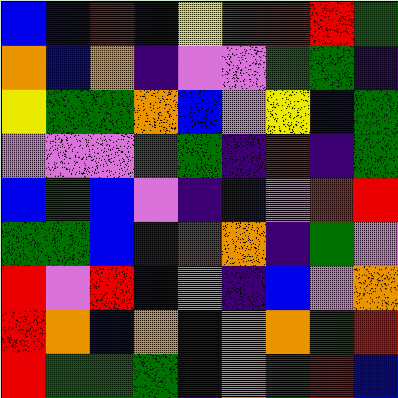[["blue", "indigo", "red", "blue", "yellow", "red", "red", "red", "green"], ["orange", "blue", "orange", "indigo", "violet", "violet", "green", "green", "indigo"], ["yellow", "green", "green", "orange", "blue", "violet", "yellow", "indigo", "green"], ["violet", "violet", "violet", "green", "green", "indigo", "red", "indigo", "green"], ["blue", "green", "blue", "violet", "indigo", "blue", "violet", "red", "red"], ["green", "green", "blue", "indigo", "red", "orange", "indigo", "green", "violet"], ["red", "violet", "red", "blue", "violet", "indigo", "blue", "violet", "orange"], ["red", "orange", "blue", "orange", "indigo", "orange", "orange", "green", "red"], ["red", "green", "green", "green", "indigo", "orange", "green", "red", "blue"]]